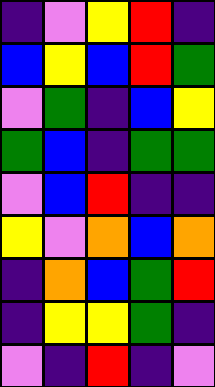[["indigo", "violet", "yellow", "red", "indigo"], ["blue", "yellow", "blue", "red", "green"], ["violet", "green", "indigo", "blue", "yellow"], ["green", "blue", "indigo", "green", "green"], ["violet", "blue", "red", "indigo", "indigo"], ["yellow", "violet", "orange", "blue", "orange"], ["indigo", "orange", "blue", "green", "red"], ["indigo", "yellow", "yellow", "green", "indigo"], ["violet", "indigo", "red", "indigo", "violet"]]